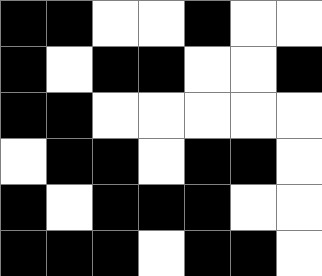[["black", "black", "white", "white", "black", "white", "white"], ["black", "white", "black", "black", "white", "white", "black"], ["black", "black", "white", "white", "white", "white", "white"], ["white", "black", "black", "white", "black", "black", "white"], ["black", "white", "black", "black", "black", "white", "white"], ["black", "black", "black", "white", "black", "black", "white"]]